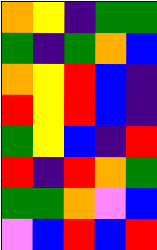[["orange", "yellow", "indigo", "green", "green"], ["green", "indigo", "green", "orange", "blue"], ["orange", "yellow", "red", "blue", "indigo"], ["red", "yellow", "red", "blue", "indigo"], ["green", "yellow", "blue", "indigo", "red"], ["red", "indigo", "red", "orange", "green"], ["green", "green", "orange", "violet", "blue"], ["violet", "blue", "red", "blue", "red"]]